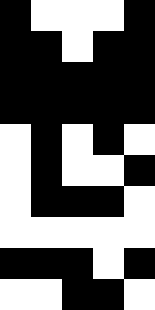[["black", "white", "white", "white", "black"], ["black", "black", "white", "black", "black"], ["black", "black", "black", "black", "black"], ["black", "black", "black", "black", "black"], ["white", "black", "white", "black", "white"], ["white", "black", "white", "white", "black"], ["white", "black", "black", "black", "white"], ["white", "white", "white", "white", "white"], ["black", "black", "black", "white", "black"], ["white", "white", "black", "black", "white"]]